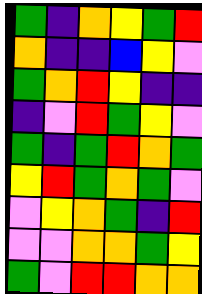[["green", "indigo", "orange", "yellow", "green", "red"], ["orange", "indigo", "indigo", "blue", "yellow", "violet"], ["green", "orange", "red", "yellow", "indigo", "indigo"], ["indigo", "violet", "red", "green", "yellow", "violet"], ["green", "indigo", "green", "red", "orange", "green"], ["yellow", "red", "green", "orange", "green", "violet"], ["violet", "yellow", "orange", "green", "indigo", "red"], ["violet", "violet", "orange", "orange", "green", "yellow"], ["green", "violet", "red", "red", "orange", "orange"]]